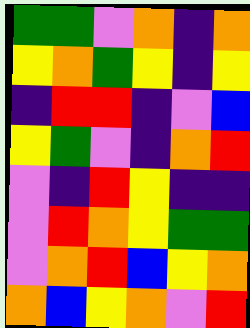[["green", "green", "violet", "orange", "indigo", "orange"], ["yellow", "orange", "green", "yellow", "indigo", "yellow"], ["indigo", "red", "red", "indigo", "violet", "blue"], ["yellow", "green", "violet", "indigo", "orange", "red"], ["violet", "indigo", "red", "yellow", "indigo", "indigo"], ["violet", "red", "orange", "yellow", "green", "green"], ["violet", "orange", "red", "blue", "yellow", "orange"], ["orange", "blue", "yellow", "orange", "violet", "red"]]